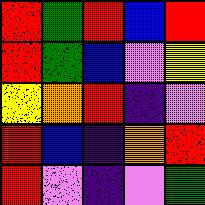[["red", "green", "red", "blue", "red"], ["red", "green", "blue", "violet", "yellow"], ["yellow", "orange", "red", "indigo", "violet"], ["red", "blue", "indigo", "orange", "red"], ["red", "violet", "indigo", "violet", "green"]]